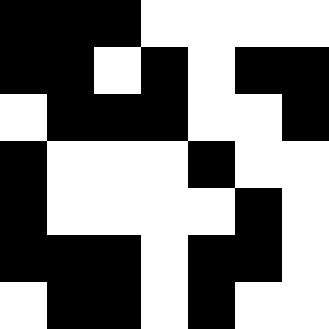[["black", "black", "black", "white", "white", "white", "white"], ["black", "black", "white", "black", "white", "black", "black"], ["white", "black", "black", "black", "white", "white", "black"], ["black", "white", "white", "white", "black", "white", "white"], ["black", "white", "white", "white", "white", "black", "white"], ["black", "black", "black", "white", "black", "black", "white"], ["white", "black", "black", "white", "black", "white", "white"]]